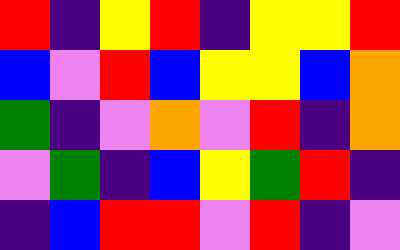[["red", "indigo", "yellow", "red", "indigo", "yellow", "yellow", "red"], ["blue", "violet", "red", "blue", "yellow", "yellow", "blue", "orange"], ["green", "indigo", "violet", "orange", "violet", "red", "indigo", "orange"], ["violet", "green", "indigo", "blue", "yellow", "green", "red", "indigo"], ["indigo", "blue", "red", "red", "violet", "red", "indigo", "violet"]]